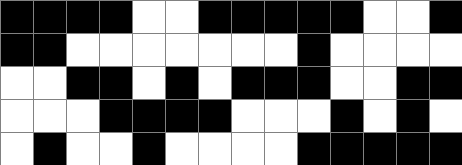[["black", "black", "black", "black", "white", "white", "black", "black", "black", "black", "black", "white", "white", "black"], ["black", "black", "white", "white", "white", "white", "white", "white", "white", "black", "white", "white", "white", "white"], ["white", "white", "black", "black", "white", "black", "white", "black", "black", "black", "white", "white", "black", "black"], ["white", "white", "white", "black", "black", "black", "black", "white", "white", "white", "black", "white", "black", "white"], ["white", "black", "white", "white", "black", "white", "white", "white", "white", "black", "black", "black", "black", "black"]]